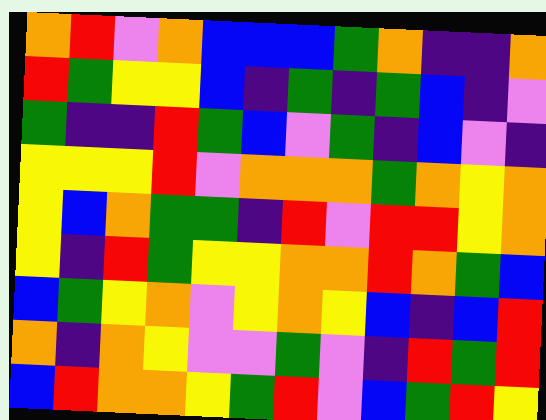[["orange", "red", "violet", "orange", "blue", "blue", "blue", "green", "orange", "indigo", "indigo", "orange"], ["red", "green", "yellow", "yellow", "blue", "indigo", "green", "indigo", "green", "blue", "indigo", "violet"], ["green", "indigo", "indigo", "red", "green", "blue", "violet", "green", "indigo", "blue", "violet", "indigo"], ["yellow", "yellow", "yellow", "red", "violet", "orange", "orange", "orange", "green", "orange", "yellow", "orange"], ["yellow", "blue", "orange", "green", "green", "indigo", "red", "violet", "red", "red", "yellow", "orange"], ["yellow", "indigo", "red", "green", "yellow", "yellow", "orange", "orange", "red", "orange", "green", "blue"], ["blue", "green", "yellow", "orange", "violet", "yellow", "orange", "yellow", "blue", "indigo", "blue", "red"], ["orange", "indigo", "orange", "yellow", "violet", "violet", "green", "violet", "indigo", "red", "green", "red"], ["blue", "red", "orange", "orange", "yellow", "green", "red", "violet", "blue", "green", "red", "yellow"]]